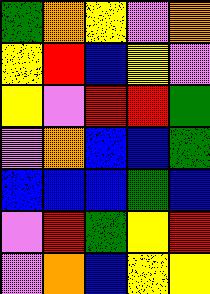[["green", "orange", "yellow", "violet", "orange"], ["yellow", "red", "blue", "yellow", "violet"], ["yellow", "violet", "red", "red", "green"], ["violet", "orange", "blue", "blue", "green"], ["blue", "blue", "blue", "green", "blue"], ["violet", "red", "green", "yellow", "red"], ["violet", "orange", "blue", "yellow", "yellow"]]